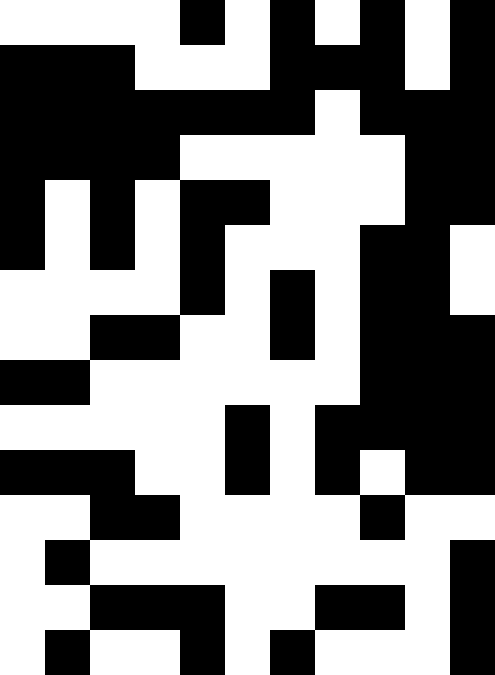[["white", "white", "white", "white", "black", "white", "black", "white", "black", "white", "black"], ["black", "black", "black", "white", "white", "white", "black", "black", "black", "white", "black"], ["black", "black", "black", "black", "black", "black", "black", "white", "black", "black", "black"], ["black", "black", "black", "black", "white", "white", "white", "white", "white", "black", "black"], ["black", "white", "black", "white", "black", "black", "white", "white", "white", "black", "black"], ["black", "white", "black", "white", "black", "white", "white", "white", "black", "black", "white"], ["white", "white", "white", "white", "black", "white", "black", "white", "black", "black", "white"], ["white", "white", "black", "black", "white", "white", "black", "white", "black", "black", "black"], ["black", "black", "white", "white", "white", "white", "white", "white", "black", "black", "black"], ["white", "white", "white", "white", "white", "black", "white", "black", "black", "black", "black"], ["black", "black", "black", "white", "white", "black", "white", "black", "white", "black", "black"], ["white", "white", "black", "black", "white", "white", "white", "white", "black", "white", "white"], ["white", "black", "white", "white", "white", "white", "white", "white", "white", "white", "black"], ["white", "white", "black", "black", "black", "white", "white", "black", "black", "white", "black"], ["white", "black", "white", "white", "black", "white", "black", "white", "white", "white", "black"]]